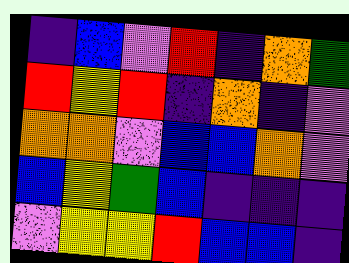[["indigo", "blue", "violet", "red", "indigo", "orange", "green"], ["red", "yellow", "red", "indigo", "orange", "indigo", "violet"], ["orange", "orange", "violet", "blue", "blue", "orange", "violet"], ["blue", "yellow", "green", "blue", "indigo", "indigo", "indigo"], ["violet", "yellow", "yellow", "red", "blue", "blue", "indigo"]]